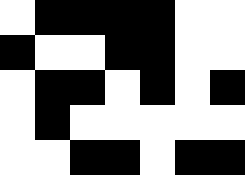[["white", "black", "black", "black", "black", "white", "white"], ["black", "white", "white", "black", "black", "white", "white"], ["white", "black", "black", "white", "black", "white", "black"], ["white", "black", "white", "white", "white", "white", "white"], ["white", "white", "black", "black", "white", "black", "black"]]